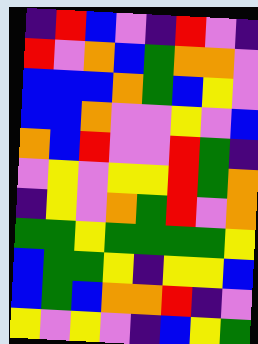[["indigo", "red", "blue", "violet", "indigo", "red", "violet", "indigo"], ["red", "violet", "orange", "blue", "green", "orange", "orange", "violet"], ["blue", "blue", "blue", "orange", "green", "blue", "yellow", "violet"], ["blue", "blue", "orange", "violet", "violet", "yellow", "violet", "blue"], ["orange", "blue", "red", "violet", "violet", "red", "green", "indigo"], ["violet", "yellow", "violet", "yellow", "yellow", "red", "green", "orange"], ["indigo", "yellow", "violet", "orange", "green", "red", "violet", "orange"], ["green", "green", "yellow", "green", "green", "green", "green", "yellow"], ["blue", "green", "green", "yellow", "indigo", "yellow", "yellow", "blue"], ["blue", "green", "blue", "orange", "orange", "red", "indigo", "violet"], ["yellow", "violet", "yellow", "violet", "indigo", "blue", "yellow", "green"]]